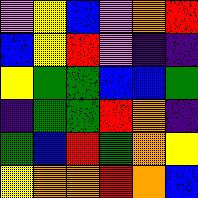[["violet", "yellow", "blue", "violet", "orange", "red"], ["blue", "yellow", "red", "violet", "indigo", "indigo"], ["yellow", "green", "green", "blue", "blue", "green"], ["indigo", "green", "green", "red", "orange", "indigo"], ["green", "blue", "red", "green", "orange", "yellow"], ["yellow", "orange", "orange", "red", "orange", "blue"]]